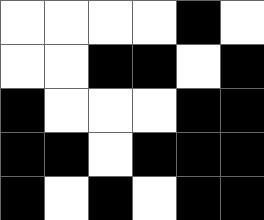[["white", "white", "white", "white", "black", "white"], ["white", "white", "black", "black", "white", "black"], ["black", "white", "white", "white", "black", "black"], ["black", "black", "white", "black", "black", "black"], ["black", "white", "black", "white", "black", "black"]]